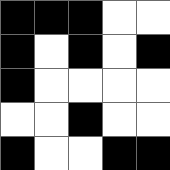[["black", "black", "black", "white", "white"], ["black", "white", "black", "white", "black"], ["black", "white", "white", "white", "white"], ["white", "white", "black", "white", "white"], ["black", "white", "white", "black", "black"]]